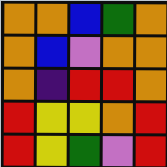[["orange", "orange", "blue", "green", "orange"], ["orange", "blue", "violet", "orange", "orange"], ["orange", "indigo", "red", "red", "orange"], ["red", "yellow", "yellow", "orange", "red"], ["red", "yellow", "green", "violet", "red"]]